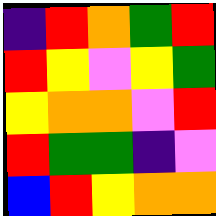[["indigo", "red", "orange", "green", "red"], ["red", "yellow", "violet", "yellow", "green"], ["yellow", "orange", "orange", "violet", "red"], ["red", "green", "green", "indigo", "violet"], ["blue", "red", "yellow", "orange", "orange"]]